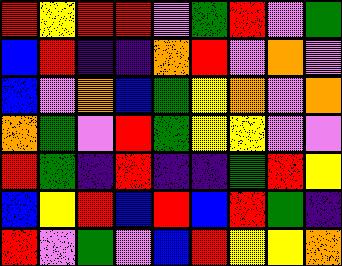[["red", "yellow", "red", "red", "violet", "green", "red", "violet", "green"], ["blue", "red", "indigo", "indigo", "orange", "red", "violet", "orange", "violet"], ["blue", "violet", "orange", "blue", "green", "yellow", "orange", "violet", "orange"], ["orange", "green", "violet", "red", "green", "yellow", "yellow", "violet", "violet"], ["red", "green", "indigo", "red", "indigo", "indigo", "green", "red", "yellow"], ["blue", "yellow", "red", "blue", "red", "blue", "red", "green", "indigo"], ["red", "violet", "green", "violet", "blue", "red", "yellow", "yellow", "orange"]]